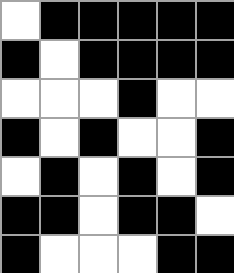[["white", "black", "black", "black", "black", "black"], ["black", "white", "black", "black", "black", "black"], ["white", "white", "white", "black", "white", "white"], ["black", "white", "black", "white", "white", "black"], ["white", "black", "white", "black", "white", "black"], ["black", "black", "white", "black", "black", "white"], ["black", "white", "white", "white", "black", "black"]]